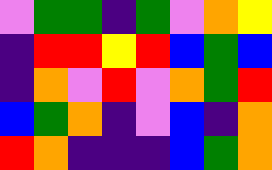[["violet", "green", "green", "indigo", "green", "violet", "orange", "yellow"], ["indigo", "red", "red", "yellow", "red", "blue", "green", "blue"], ["indigo", "orange", "violet", "red", "violet", "orange", "green", "red"], ["blue", "green", "orange", "indigo", "violet", "blue", "indigo", "orange"], ["red", "orange", "indigo", "indigo", "indigo", "blue", "green", "orange"]]